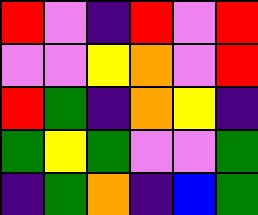[["red", "violet", "indigo", "red", "violet", "red"], ["violet", "violet", "yellow", "orange", "violet", "red"], ["red", "green", "indigo", "orange", "yellow", "indigo"], ["green", "yellow", "green", "violet", "violet", "green"], ["indigo", "green", "orange", "indigo", "blue", "green"]]